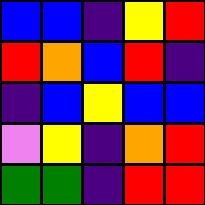[["blue", "blue", "indigo", "yellow", "red"], ["red", "orange", "blue", "red", "indigo"], ["indigo", "blue", "yellow", "blue", "blue"], ["violet", "yellow", "indigo", "orange", "red"], ["green", "green", "indigo", "red", "red"]]